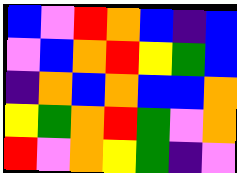[["blue", "violet", "red", "orange", "blue", "indigo", "blue"], ["violet", "blue", "orange", "red", "yellow", "green", "blue"], ["indigo", "orange", "blue", "orange", "blue", "blue", "orange"], ["yellow", "green", "orange", "red", "green", "violet", "orange"], ["red", "violet", "orange", "yellow", "green", "indigo", "violet"]]